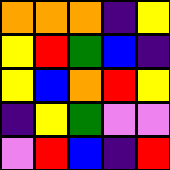[["orange", "orange", "orange", "indigo", "yellow"], ["yellow", "red", "green", "blue", "indigo"], ["yellow", "blue", "orange", "red", "yellow"], ["indigo", "yellow", "green", "violet", "violet"], ["violet", "red", "blue", "indigo", "red"]]